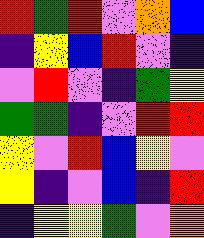[["red", "green", "red", "violet", "orange", "blue"], ["indigo", "yellow", "blue", "red", "violet", "indigo"], ["violet", "red", "violet", "indigo", "green", "yellow"], ["green", "green", "indigo", "violet", "red", "red"], ["yellow", "violet", "red", "blue", "yellow", "violet"], ["yellow", "indigo", "violet", "blue", "indigo", "red"], ["indigo", "yellow", "yellow", "green", "violet", "orange"]]